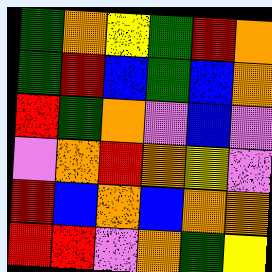[["green", "orange", "yellow", "green", "red", "orange"], ["green", "red", "blue", "green", "blue", "orange"], ["red", "green", "orange", "violet", "blue", "violet"], ["violet", "orange", "red", "orange", "yellow", "violet"], ["red", "blue", "orange", "blue", "orange", "orange"], ["red", "red", "violet", "orange", "green", "yellow"]]